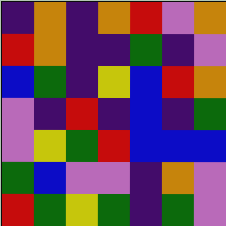[["indigo", "orange", "indigo", "orange", "red", "violet", "orange"], ["red", "orange", "indigo", "indigo", "green", "indigo", "violet"], ["blue", "green", "indigo", "yellow", "blue", "red", "orange"], ["violet", "indigo", "red", "indigo", "blue", "indigo", "green"], ["violet", "yellow", "green", "red", "blue", "blue", "blue"], ["green", "blue", "violet", "violet", "indigo", "orange", "violet"], ["red", "green", "yellow", "green", "indigo", "green", "violet"]]